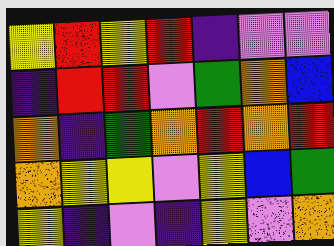[["yellow", "red", "yellow", "red", "indigo", "violet", "violet"], ["indigo", "red", "red", "violet", "green", "orange", "blue"], ["orange", "indigo", "green", "orange", "red", "orange", "red"], ["orange", "yellow", "yellow", "violet", "yellow", "blue", "green"], ["yellow", "indigo", "violet", "indigo", "yellow", "violet", "orange"]]